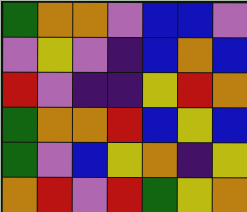[["green", "orange", "orange", "violet", "blue", "blue", "violet"], ["violet", "yellow", "violet", "indigo", "blue", "orange", "blue"], ["red", "violet", "indigo", "indigo", "yellow", "red", "orange"], ["green", "orange", "orange", "red", "blue", "yellow", "blue"], ["green", "violet", "blue", "yellow", "orange", "indigo", "yellow"], ["orange", "red", "violet", "red", "green", "yellow", "orange"]]